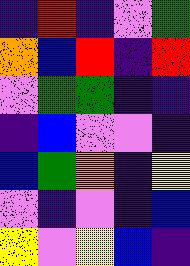[["indigo", "red", "indigo", "violet", "green"], ["orange", "blue", "red", "indigo", "red"], ["violet", "green", "green", "indigo", "indigo"], ["indigo", "blue", "violet", "violet", "indigo"], ["blue", "green", "orange", "indigo", "yellow"], ["violet", "indigo", "violet", "indigo", "blue"], ["yellow", "violet", "yellow", "blue", "indigo"]]